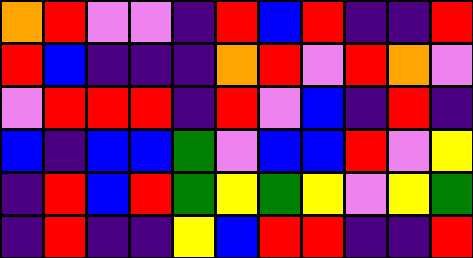[["orange", "red", "violet", "violet", "indigo", "red", "blue", "red", "indigo", "indigo", "red"], ["red", "blue", "indigo", "indigo", "indigo", "orange", "red", "violet", "red", "orange", "violet"], ["violet", "red", "red", "red", "indigo", "red", "violet", "blue", "indigo", "red", "indigo"], ["blue", "indigo", "blue", "blue", "green", "violet", "blue", "blue", "red", "violet", "yellow"], ["indigo", "red", "blue", "red", "green", "yellow", "green", "yellow", "violet", "yellow", "green"], ["indigo", "red", "indigo", "indigo", "yellow", "blue", "red", "red", "indigo", "indigo", "red"]]